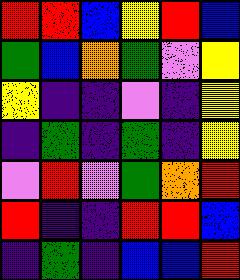[["red", "red", "blue", "yellow", "red", "blue"], ["green", "blue", "orange", "green", "violet", "yellow"], ["yellow", "indigo", "indigo", "violet", "indigo", "yellow"], ["indigo", "green", "indigo", "green", "indigo", "yellow"], ["violet", "red", "violet", "green", "orange", "red"], ["red", "indigo", "indigo", "red", "red", "blue"], ["indigo", "green", "indigo", "blue", "blue", "red"]]